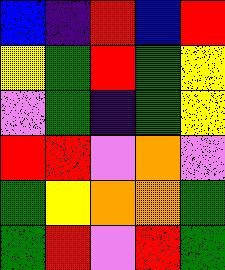[["blue", "indigo", "red", "blue", "red"], ["yellow", "green", "red", "green", "yellow"], ["violet", "green", "indigo", "green", "yellow"], ["red", "red", "violet", "orange", "violet"], ["green", "yellow", "orange", "orange", "green"], ["green", "red", "violet", "red", "green"]]